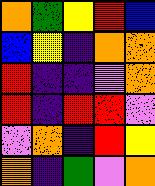[["orange", "green", "yellow", "red", "blue"], ["blue", "yellow", "indigo", "orange", "orange"], ["red", "indigo", "indigo", "violet", "orange"], ["red", "indigo", "red", "red", "violet"], ["violet", "orange", "indigo", "red", "yellow"], ["orange", "indigo", "green", "violet", "orange"]]